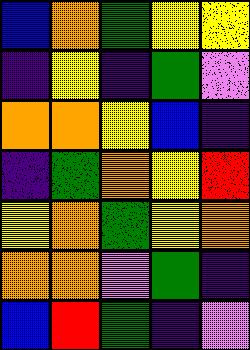[["blue", "orange", "green", "yellow", "yellow"], ["indigo", "yellow", "indigo", "green", "violet"], ["orange", "orange", "yellow", "blue", "indigo"], ["indigo", "green", "orange", "yellow", "red"], ["yellow", "orange", "green", "yellow", "orange"], ["orange", "orange", "violet", "green", "indigo"], ["blue", "red", "green", "indigo", "violet"]]